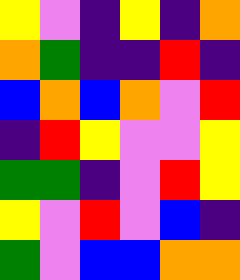[["yellow", "violet", "indigo", "yellow", "indigo", "orange"], ["orange", "green", "indigo", "indigo", "red", "indigo"], ["blue", "orange", "blue", "orange", "violet", "red"], ["indigo", "red", "yellow", "violet", "violet", "yellow"], ["green", "green", "indigo", "violet", "red", "yellow"], ["yellow", "violet", "red", "violet", "blue", "indigo"], ["green", "violet", "blue", "blue", "orange", "orange"]]